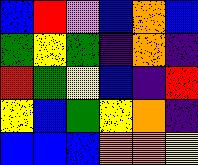[["blue", "red", "violet", "blue", "orange", "blue"], ["green", "yellow", "green", "indigo", "orange", "indigo"], ["red", "green", "yellow", "blue", "indigo", "red"], ["yellow", "blue", "green", "yellow", "orange", "indigo"], ["blue", "blue", "blue", "orange", "orange", "yellow"]]